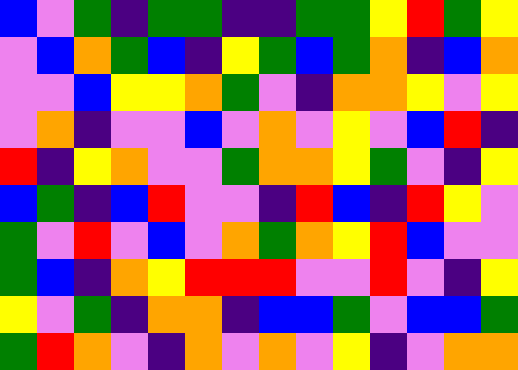[["blue", "violet", "green", "indigo", "green", "green", "indigo", "indigo", "green", "green", "yellow", "red", "green", "yellow"], ["violet", "blue", "orange", "green", "blue", "indigo", "yellow", "green", "blue", "green", "orange", "indigo", "blue", "orange"], ["violet", "violet", "blue", "yellow", "yellow", "orange", "green", "violet", "indigo", "orange", "orange", "yellow", "violet", "yellow"], ["violet", "orange", "indigo", "violet", "violet", "blue", "violet", "orange", "violet", "yellow", "violet", "blue", "red", "indigo"], ["red", "indigo", "yellow", "orange", "violet", "violet", "green", "orange", "orange", "yellow", "green", "violet", "indigo", "yellow"], ["blue", "green", "indigo", "blue", "red", "violet", "violet", "indigo", "red", "blue", "indigo", "red", "yellow", "violet"], ["green", "violet", "red", "violet", "blue", "violet", "orange", "green", "orange", "yellow", "red", "blue", "violet", "violet"], ["green", "blue", "indigo", "orange", "yellow", "red", "red", "red", "violet", "violet", "red", "violet", "indigo", "yellow"], ["yellow", "violet", "green", "indigo", "orange", "orange", "indigo", "blue", "blue", "green", "violet", "blue", "blue", "green"], ["green", "red", "orange", "violet", "indigo", "orange", "violet", "orange", "violet", "yellow", "indigo", "violet", "orange", "orange"]]